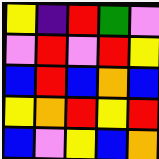[["yellow", "indigo", "red", "green", "violet"], ["violet", "red", "violet", "red", "yellow"], ["blue", "red", "blue", "orange", "blue"], ["yellow", "orange", "red", "yellow", "red"], ["blue", "violet", "yellow", "blue", "orange"]]